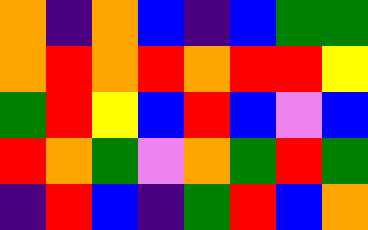[["orange", "indigo", "orange", "blue", "indigo", "blue", "green", "green"], ["orange", "red", "orange", "red", "orange", "red", "red", "yellow"], ["green", "red", "yellow", "blue", "red", "blue", "violet", "blue"], ["red", "orange", "green", "violet", "orange", "green", "red", "green"], ["indigo", "red", "blue", "indigo", "green", "red", "blue", "orange"]]